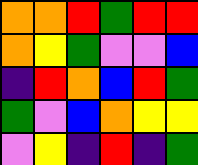[["orange", "orange", "red", "green", "red", "red"], ["orange", "yellow", "green", "violet", "violet", "blue"], ["indigo", "red", "orange", "blue", "red", "green"], ["green", "violet", "blue", "orange", "yellow", "yellow"], ["violet", "yellow", "indigo", "red", "indigo", "green"]]